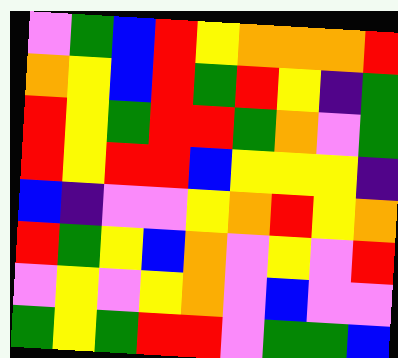[["violet", "green", "blue", "red", "yellow", "orange", "orange", "orange", "red"], ["orange", "yellow", "blue", "red", "green", "red", "yellow", "indigo", "green"], ["red", "yellow", "green", "red", "red", "green", "orange", "violet", "green"], ["red", "yellow", "red", "red", "blue", "yellow", "yellow", "yellow", "indigo"], ["blue", "indigo", "violet", "violet", "yellow", "orange", "red", "yellow", "orange"], ["red", "green", "yellow", "blue", "orange", "violet", "yellow", "violet", "red"], ["violet", "yellow", "violet", "yellow", "orange", "violet", "blue", "violet", "violet"], ["green", "yellow", "green", "red", "red", "violet", "green", "green", "blue"]]